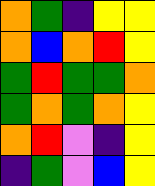[["orange", "green", "indigo", "yellow", "yellow"], ["orange", "blue", "orange", "red", "yellow"], ["green", "red", "green", "green", "orange"], ["green", "orange", "green", "orange", "yellow"], ["orange", "red", "violet", "indigo", "yellow"], ["indigo", "green", "violet", "blue", "yellow"]]